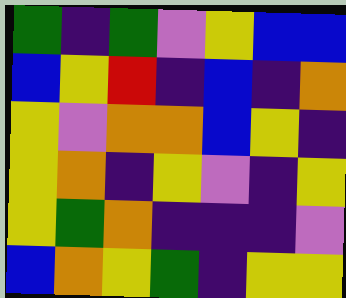[["green", "indigo", "green", "violet", "yellow", "blue", "blue"], ["blue", "yellow", "red", "indigo", "blue", "indigo", "orange"], ["yellow", "violet", "orange", "orange", "blue", "yellow", "indigo"], ["yellow", "orange", "indigo", "yellow", "violet", "indigo", "yellow"], ["yellow", "green", "orange", "indigo", "indigo", "indigo", "violet"], ["blue", "orange", "yellow", "green", "indigo", "yellow", "yellow"]]